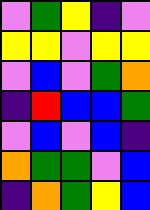[["violet", "green", "yellow", "indigo", "violet"], ["yellow", "yellow", "violet", "yellow", "yellow"], ["violet", "blue", "violet", "green", "orange"], ["indigo", "red", "blue", "blue", "green"], ["violet", "blue", "violet", "blue", "indigo"], ["orange", "green", "green", "violet", "blue"], ["indigo", "orange", "green", "yellow", "blue"]]